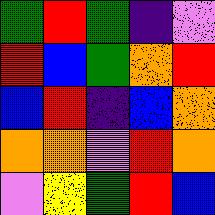[["green", "red", "green", "indigo", "violet"], ["red", "blue", "green", "orange", "red"], ["blue", "red", "indigo", "blue", "orange"], ["orange", "orange", "violet", "red", "orange"], ["violet", "yellow", "green", "red", "blue"]]